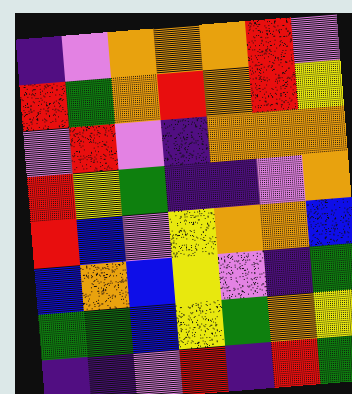[["indigo", "violet", "orange", "orange", "orange", "red", "violet"], ["red", "green", "orange", "red", "orange", "red", "yellow"], ["violet", "red", "violet", "indigo", "orange", "orange", "orange"], ["red", "yellow", "green", "indigo", "indigo", "violet", "orange"], ["red", "blue", "violet", "yellow", "orange", "orange", "blue"], ["blue", "orange", "blue", "yellow", "violet", "indigo", "green"], ["green", "green", "blue", "yellow", "green", "orange", "yellow"], ["indigo", "indigo", "violet", "red", "indigo", "red", "green"]]